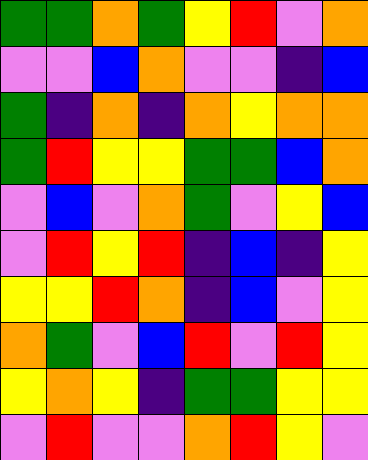[["green", "green", "orange", "green", "yellow", "red", "violet", "orange"], ["violet", "violet", "blue", "orange", "violet", "violet", "indigo", "blue"], ["green", "indigo", "orange", "indigo", "orange", "yellow", "orange", "orange"], ["green", "red", "yellow", "yellow", "green", "green", "blue", "orange"], ["violet", "blue", "violet", "orange", "green", "violet", "yellow", "blue"], ["violet", "red", "yellow", "red", "indigo", "blue", "indigo", "yellow"], ["yellow", "yellow", "red", "orange", "indigo", "blue", "violet", "yellow"], ["orange", "green", "violet", "blue", "red", "violet", "red", "yellow"], ["yellow", "orange", "yellow", "indigo", "green", "green", "yellow", "yellow"], ["violet", "red", "violet", "violet", "orange", "red", "yellow", "violet"]]